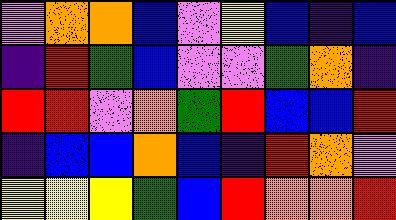[["violet", "orange", "orange", "blue", "violet", "yellow", "blue", "indigo", "blue"], ["indigo", "red", "green", "blue", "violet", "violet", "green", "orange", "indigo"], ["red", "red", "violet", "orange", "green", "red", "blue", "blue", "red"], ["indigo", "blue", "blue", "orange", "blue", "indigo", "red", "orange", "violet"], ["yellow", "yellow", "yellow", "green", "blue", "red", "orange", "orange", "red"]]